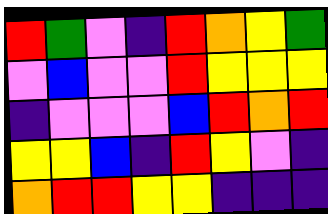[["red", "green", "violet", "indigo", "red", "orange", "yellow", "green"], ["violet", "blue", "violet", "violet", "red", "yellow", "yellow", "yellow"], ["indigo", "violet", "violet", "violet", "blue", "red", "orange", "red"], ["yellow", "yellow", "blue", "indigo", "red", "yellow", "violet", "indigo"], ["orange", "red", "red", "yellow", "yellow", "indigo", "indigo", "indigo"]]